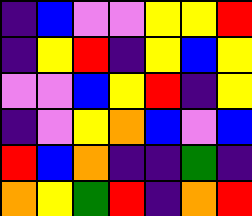[["indigo", "blue", "violet", "violet", "yellow", "yellow", "red"], ["indigo", "yellow", "red", "indigo", "yellow", "blue", "yellow"], ["violet", "violet", "blue", "yellow", "red", "indigo", "yellow"], ["indigo", "violet", "yellow", "orange", "blue", "violet", "blue"], ["red", "blue", "orange", "indigo", "indigo", "green", "indigo"], ["orange", "yellow", "green", "red", "indigo", "orange", "red"]]